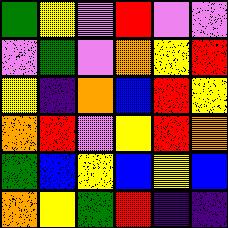[["green", "yellow", "violet", "red", "violet", "violet"], ["violet", "green", "violet", "orange", "yellow", "red"], ["yellow", "indigo", "orange", "blue", "red", "yellow"], ["orange", "red", "violet", "yellow", "red", "orange"], ["green", "blue", "yellow", "blue", "yellow", "blue"], ["orange", "yellow", "green", "red", "indigo", "indigo"]]